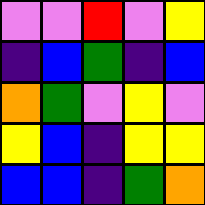[["violet", "violet", "red", "violet", "yellow"], ["indigo", "blue", "green", "indigo", "blue"], ["orange", "green", "violet", "yellow", "violet"], ["yellow", "blue", "indigo", "yellow", "yellow"], ["blue", "blue", "indigo", "green", "orange"]]